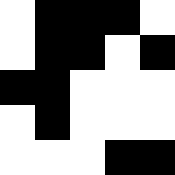[["white", "black", "black", "black", "white"], ["white", "black", "black", "white", "black"], ["black", "black", "white", "white", "white"], ["white", "black", "white", "white", "white"], ["white", "white", "white", "black", "black"]]